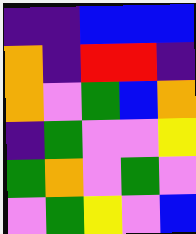[["indigo", "indigo", "blue", "blue", "blue"], ["orange", "indigo", "red", "red", "indigo"], ["orange", "violet", "green", "blue", "orange"], ["indigo", "green", "violet", "violet", "yellow"], ["green", "orange", "violet", "green", "violet"], ["violet", "green", "yellow", "violet", "blue"]]